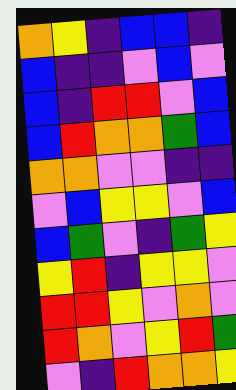[["orange", "yellow", "indigo", "blue", "blue", "indigo"], ["blue", "indigo", "indigo", "violet", "blue", "violet"], ["blue", "indigo", "red", "red", "violet", "blue"], ["blue", "red", "orange", "orange", "green", "blue"], ["orange", "orange", "violet", "violet", "indigo", "indigo"], ["violet", "blue", "yellow", "yellow", "violet", "blue"], ["blue", "green", "violet", "indigo", "green", "yellow"], ["yellow", "red", "indigo", "yellow", "yellow", "violet"], ["red", "red", "yellow", "violet", "orange", "violet"], ["red", "orange", "violet", "yellow", "red", "green"], ["violet", "indigo", "red", "orange", "orange", "yellow"]]